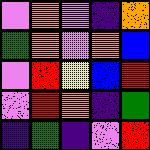[["violet", "orange", "violet", "indigo", "orange"], ["green", "orange", "violet", "orange", "blue"], ["violet", "red", "yellow", "blue", "red"], ["violet", "red", "orange", "indigo", "green"], ["indigo", "green", "indigo", "violet", "red"]]